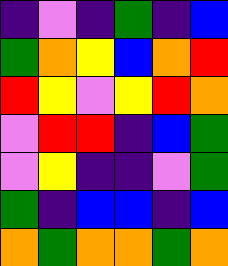[["indigo", "violet", "indigo", "green", "indigo", "blue"], ["green", "orange", "yellow", "blue", "orange", "red"], ["red", "yellow", "violet", "yellow", "red", "orange"], ["violet", "red", "red", "indigo", "blue", "green"], ["violet", "yellow", "indigo", "indigo", "violet", "green"], ["green", "indigo", "blue", "blue", "indigo", "blue"], ["orange", "green", "orange", "orange", "green", "orange"]]